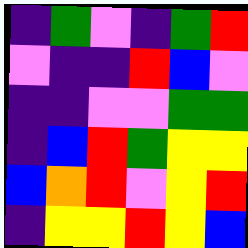[["indigo", "green", "violet", "indigo", "green", "red"], ["violet", "indigo", "indigo", "red", "blue", "violet"], ["indigo", "indigo", "violet", "violet", "green", "green"], ["indigo", "blue", "red", "green", "yellow", "yellow"], ["blue", "orange", "red", "violet", "yellow", "red"], ["indigo", "yellow", "yellow", "red", "yellow", "blue"]]